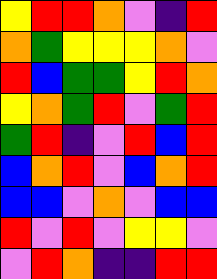[["yellow", "red", "red", "orange", "violet", "indigo", "red"], ["orange", "green", "yellow", "yellow", "yellow", "orange", "violet"], ["red", "blue", "green", "green", "yellow", "red", "orange"], ["yellow", "orange", "green", "red", "violet", "green", "red"], ["green", "red", "indigo", "violet", "red", "blue", "red"], ["blue", "orange", "red", "violet", "blue", "orange", "red"], ["blue", "blue", "violet", "orange", "violet", "blue", "blue"], ["red", "violet", "red", "violet", "yellow", "yellow", "violet"], ["violet", "red", "orange", "indigo", "indigo", "red", "red"]]